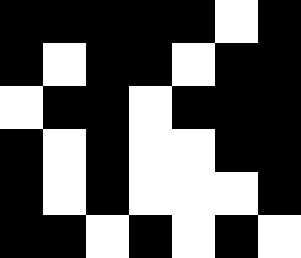[["black", "black", "black", "black", "black", "white", "black"], ["black", "white", "black", "black", "white", "black", "black"], ["white", "black", "black", "white", "black", "black", "black"], ["black", "white", "black", "white", "white", "black", "black"], ["black", "white", "black", "white", "white", "white", "black"], ["black", "black", "white", "black", "white", "black", "white"]]